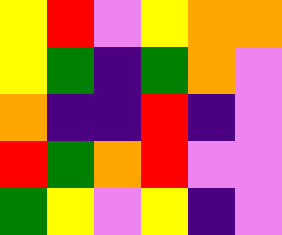[["yellow", "red", "violet", "yellow", "orange", "orange"], ["yellow", "green", "indigo", "green", "orange", "violet"], ["orange", "indigo", "indigo", "red", "indigo", "violet"], ["red", "green", "orange", "red", "violet", "violet"], ["green", "yellow", "violet", "yellow", "indigo", "violet"]]